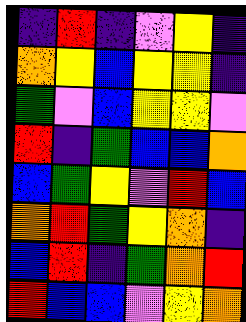[["indigo", "red", "indigo", "violet", "yellow", "indigo"], ["orange", "yellow", "blue", "yellow", "yellow", "indigo"], ["green", "violet", "blue", "yellow", "yellow", "violet"], ["red", "indigo", "green", "blue", "blue", "orange"], ["blue", "green", "yellow", "violet", "red", "blue"], ["orange", "red", "green", "yellow", "orange", "indigo"], ["blue", "red", "indigo", "green", "orange", "red"], ["red", "blue", "blue", "violet", "yellow", "orange"]]